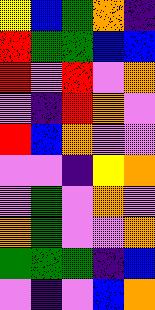[["yellow", "blue", "green", "orange", "indigo"], ["red", "green", "green", "blue", "blue"], ["red", "violet", "red", "violet", "orange"], ["violet", "indigo", "red", "orange", "violet"], ["red", "blue", "orange", "violet", "violet"], ["violet", "violet", "indigo", "yellow", "orange"], ["violet", "green", "violet", "orange", "violet"], ["orange", "green", "violet", "violet", "orange"], ["green", "green", "green", "indigo", "blue"], ["violet", "indigo", "violet", "blue", "orange"]]